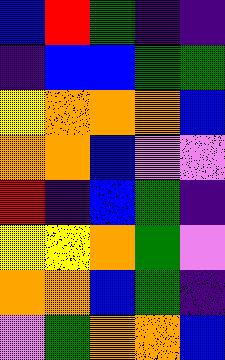[["blue", "red", "green", "indigo", "indigo"], ["indigo", "blue", "blue", "green", "green"], ["yellow", "orange", "orange", "orange", "blue"], ["orange", "orange", "blue", "violet", "violet"], ["red", "indigo", "blue", "green", "indigo"], ["yellow", "yellow", "orange", "green", "violet"], ["orange", "orange", "blue", "green", "indigo"], ["violet", "green", "orange", "orange", "blue"]]